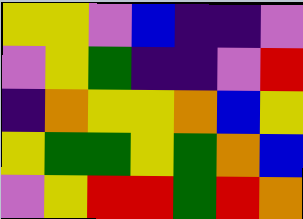[["yellow", "yellow", "violet", "blue", "indigo", "indigo", "violet"], ["violet", "yellow", "green", "indigo", "indigo", "violet", "red"], ["indigo", "orange", "yellow", "yellow", "orange", "blue", "yellow"], ["yellow", "green", "green", "yellow", "green", "orange", "blue"], ["violet", "yellow", "red", "red", "green", "red", "orange"]]